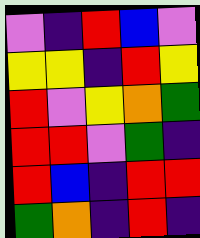[["violet", "indigo", "red", "blue", "violet"], ["yellow", "yellow", "indigo", "red", "yellow"], ["red", "violet", "yellow", "orange", "green"], ["red", "red", "violet", "green", "indigo"], ["red", "blue", "indigo", "red", "red"], ["green", "orange", "indigo", "red", "indigo"]]